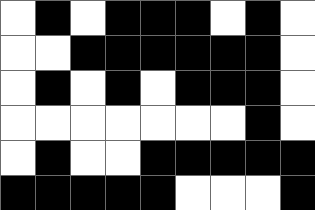[["white", "black", "white", "black", "black", "black", "white", "black", "white"], ["white", "white", "black", "black", "black", "black", "black", "black", "white"], ["white", "black", "white", "black", "white", "black", "black", "black", "white"], ["white", "white", "white", "white", "white", "white", "white", "black", "white"], ["white", "black", "white", "white", "black", "black", "black", "black", "black"], ["black", "black", "black", "black", "black", "white", "white", "white", "black"]]